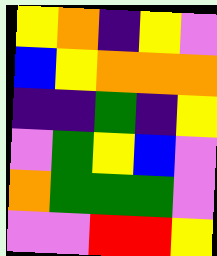[["yellow", "orange", "indigo", "yellow", "violet"], ["blue", "yellow", "orange", "orange", "orange"], ["indigo", "indigo", "green", "indigo", "yellow"], ["violet", "green", "yellow", "blue", "violet"], ["orange", "green", "green", "green", "violet"], ["violet", "violet", "red", "red", "yellow"]]